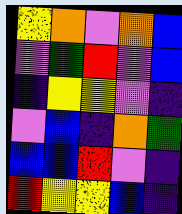[["yellow", "orange", "violet", "orange", "blue"], ["violet", "green", "red", "violet", "blue"], ["indigo", "yellow", "yellow", "violet", "indigo"], ["violet", "blue", "indigo", "orange", "green"], ["blue", "blue", "red", "violet", "indigo"], ["red", "yellow", "yellow", "blue", "indigo"]]